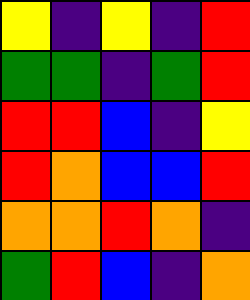[["yellow", "indigo", "yellow", "indigo", "red"], ["green", "green", "indigo", "green", "red"], ["red", "red", "blue", "indigo", "yellow"], ["red", "orange", "blue", "blue", "red"], ["orange", "orange", "red", "orange", "indigo"], ["green", "red", "blue", "indigo", "orange"]]